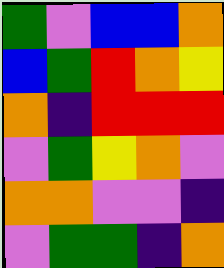[["green", "violet", "blue", "blue", "orange"], ["blue", "green", "red", "orange", "yellow"], ["orange", "indigo", "red", "red", "red"], ["violet", "green", "yellow", "orange", "violet"], ["orange", "orange", "violet", "violet", "indigo"], ["violet", "green", "green", "indigo", "orange"]]